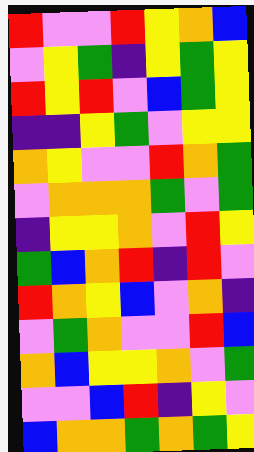[["red", "violet", "violet", "red", "yellow", "orange", "blue"], ["violet", "yellow", "green", "indigo", "yellow", "green", "yellow"], ["red", "yellow", "red", "violet", "blue", "green", "yellow"], ["indigo", "indigo", "yellow", "green", "violet", "yellow", "yellow"], ["orange", "yellow", "violet", "violet", "red", "orange", "green"], ["violet", "orange", "orange", "orange", "green", "violet", "green"], ["indigo", "yellow", "yellow", "orange", "violet", "red", "yellow"], ["green", "blue", "orange", "red", "indigo", "red", "violet"], ["red", "orange", "yellow", "blue", "violet", "orange", "indigo"], ["violet", "green", "orange", "violet", "violet", "red", "blue"], ["orange", "blue", "yellow", "yellow", "orange", "violet", "green"], ["violet", "violet", "blue", "red", "indigo", "yellow", "violet"], ["blue", "orange", "orange", "green", "orange", "green", "yellow"]]